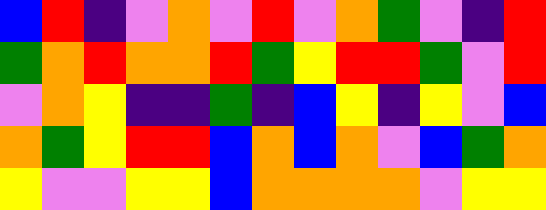[["blue", "red", "indigo", "violet", "orange", "violet", "red", "violet", "orange", "green", "violet", "indigo", "red"], ["green", "orange", "red", "orange", "orange", "red", "green", "yellow", "red", "red", "green", "violet", "red"], ["violet", "orange", "yellow", "indigo", "indigo", "green", "indigo", "blue", "yellow", "indigo", "yellow", "violet", "blue"], ["orange", "green", "yellow", "red", "red", "blue", "orange", "blue", "orange", "violet", "blue", "green", "orange"], ["yellow", "violet", "violet", "yellow", "yellow", "blue", "orange", "orange", "orange", "orange", "violet", "yellow", "yellow"]]